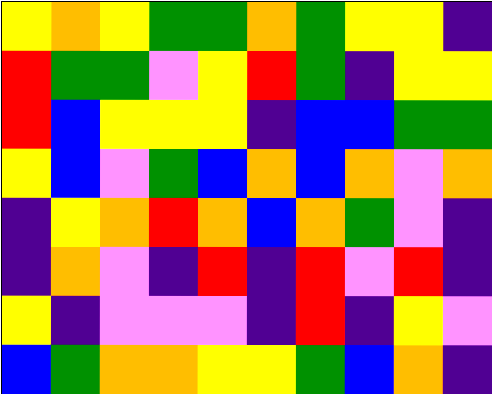[["yellow", "orange", "yellow", "green", "green", "orange", "green", "yellow", "yellow", "indigo"], ["red", "green", "green", "violet", "yellow", "red", "green", "indigo", "yellow", "yellow"], ["red", "blue", "yellow", "yellow", "yellow", "indigo", "blue", "blue", "green", "green"], ["yellow", "blue", "violet", "green", "blue", "orange", "blue", "orange", "violet", "orange"], ["indigo", "yellow", "orange", "red", "orange", "blue", "orange", "green", "violet", "indigo"], ["indigo", "orange", "violet", "indigo", "red", "indigo", "red", "violet", "red", "indigo"], ["yellow", "indigo", "violet", "violet", "violet", "indigo", "red", "indigo", "yellow", "violet"], ["blue", "green", "orange", "orange", "yellow", "yellow", "green", "blue", "orange", "indigo"]]